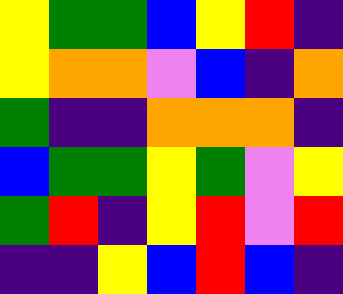[["yellow", "green", "green", "blue", "yellow", "red", "indigo"], ["yellow", "orange", "orange", "violet", "blue", "indigo", "orange"], ["green", "indigo", "indigo", "orange", "orange", "orange", "indigo"], ["blue", "green", "green", "yellow", "green", "violet", "yellow"], ["green", "red", "indigo", "yellow", "red", "violet", "red"], ["indigo", "indigo", "yellow", "blue", "red", "blue", "indigo"]]